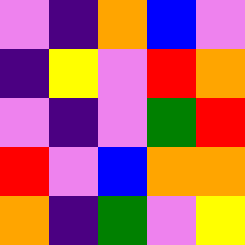[["violet", "indigo", "orange", "blue", "violet"], ["indigo", "yellow", "violet", "red", "orange"], ["violet", "indigo", "violet", "green", "red"], ["red", "violet", "blue", "orange", "orange"], ["orange", "indigo", "green", "violet", "yellow"]]